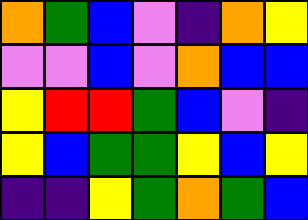[["orange", "green", "blue", "violet", "indigo", "orange", "yellow"], ["violet", "violet", "blue", "violet", "orange", "blue", "blue"], ["yellow", "red", "red", "green", "blue", "violet", "indigo"], ["yellow", "blue", "green", "green", "yellow", "blue", "yellow"], ["indigo", "indigo", "yellow", "green", "orange", "green", "blue"]]